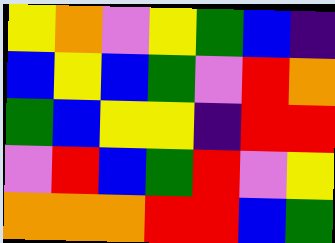[["yellow", "orange", "violet", "yellow", "green", "blue", "indigo"], ["blue", "yellow", "blue", "green", "violet", "red", "orange"], ["green", "blue", "yellow", "yellow", "indigo", "red", "red"], ["violet", "red", "blue", "green", "red", "violet", "yellow"], ["orange", "orange", "orange", "red", "red", "blue", "green"]]